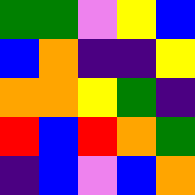[["green", "green", "violet", "yellow", "blue"], ["blue", "orange", "indigo", "indigo", "yellow"], ["orange", "orange", "yellow", "green", "indigo"], ["red", "blue", "red", "orange", "green"], ["indigo", "blue", "violet", "blue", "orange"]]